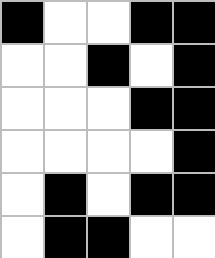[["black", "white", "white", "black", "black"], ["white", "white", "black", "white", "black"], ["white", "white", "white", "black", "black"], ["white", "white", "white", "white", "black"], ["white", "black", "white", "black", "black"], ["white", "black", "black", "white", "white"]]